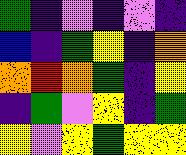[["green", "indigo", "violet", "indigo", "violet", "indigo"], ["blue", "indigo", "green", "yellow", "indigo", "orange"], ["orange", "red", "orange", "green", "indigo", "yellow"], ["indigo", "green", "violet", "yellow", "indigo", "green"], ["yellow", "violet", "yellow", "green", "yellow", "yellow"]]